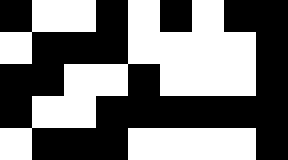[["black", "white", "white", "black", "white", "black", "white", "black", "black"], ["white", "black", "black", "black", "white", "white", "white", "white", "black"], ["black", "black", "white", "white", "black", "white", "white", "white", "black"], ["black", "white", "white", "black", "black", "black", "black", "black", "black"], ["white", "black", "black", "black", "white", "white", "white", "white", "black"]]